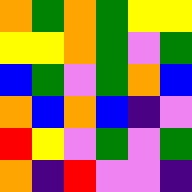[["orange", "green", "orange", "green", "yellow", "yellow"], ["yellow", "yellow", "orange", "green", "violet", "green"], ["blue", "green", "violet", "green", "orange", "blue"], ["orange", "blue", "orange", "blue", "indigo", "violet"], ["red", "yellow", "violet", "green", "violet", "green"], ["orange", "indigo", "red", "violet", "violet", "indigo"]]